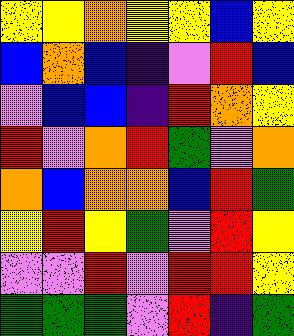[["yellow", "yellow", "orange", "yellow", "yellow", "blue", "yellow"], ["blue", "orange", "blue", "indigo", "violet", "red", "blue"], ["violet", "blue", "blue", "indigo", "red", "orange", "yellow"], ["red", "violet", "orange", "red", "green", "violet", "orange"], ["orange", "blue", "orange", "orange", "blue", "red", "green"], ["yellow", "red", "yellow", "green", "violet", "red", "yellow"], ["violet", "violet", "red", "violet", "red", "red", "yellow"], ["green", "green", "green", "violet", "red", "indigo", "green"]]